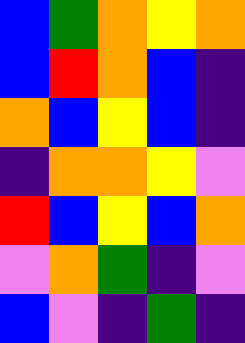[["blue", "green", "orange", "yellow", "orange"], ["blue", "red", "orange", "blue", "indigo"], ["orange", "blue", "yellow", "blue", "indigo"], ["indigo", "orange", "orange", "yellow", "violet"], ["red", "blue", "yellow", "blue", "orange"], ["violet", "orange", "green", "indigo", "violet"], ["blue", "violet", "indigo", "green", "indigo"]]